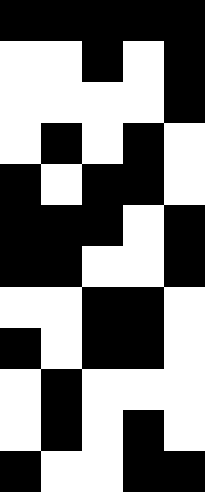[["black", "black", "black", "black", "black"], ["white", "white", "black", "white", "black"], ["white", "white", "white", "white", "black"], ["white", "black", "white", "black", "white"], ["black", "white", "black", "black", "white"], ["black", "black", "black", "white", "black"], ["black", "black", "white", "white", "black"], ["white", "white", "black", "black", "white"], ["black", "white", "black", "black", "white"], ["white", "black", "white", "white", "white"], ["white", "black", "white", "black", "white"], ["black", "white", "white", "black", "black"]]